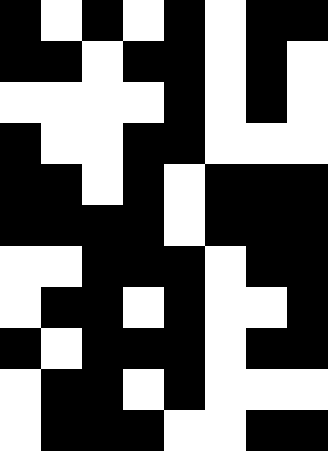[["black", "white", "black", "white", "black", "white", "black", "black"], ["black", "black", "white", "black", "black", "white", "black", "white"], ["white", "white", "white", "white", "black", "white", "black", "white"], ["black", "white", "white", "black", "black", "white", "white", "white"], ["black", "black", "white", "black", "white", "black", "black", "black"], ["black", "black", "black", "black", "white", "black", "black", "black"], ["white", "white", "black", "black", "black", "white", "black", "black"], ["white", "black", "black", "white", "black", "white", "white", "black"], ["black", "white", "black", "black", "black", "white", "black", "black"], ["white", "black", "black", "white", "black", "white", "white", "white"], ["white", "black", "black", "black", "white", "white", "black", "black"]]